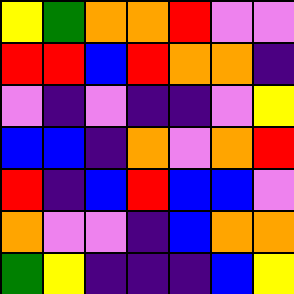[["yellow", "green", "orange", "orange", "red", "violet", "violet"], ["red", "red", "blue", "red", "orange", "orange", "indigo"], ["violet", "indigo", "violet", "indigo", "indigo", "violet", "yellow"], ["blue", "blue", "indigo", "orange", "violet", "orange", "red"], ["red", "indigo", "blue", "red", "blue", "blue", "violet"], ["orange", "violet", "violet", "indigo", "blue", "orange", "orange"], ["green", "yellow", "indigo", "indigo", "indigo", "blue", "yellow"]]